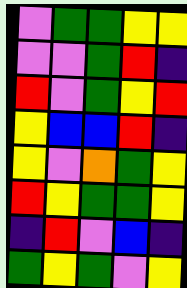[["violet", "green", "green", "yellow", "yellow"], ["violet", "violet", "green", "red", "indigo"], ["red", "violet", "green", "yellow", "red"], ["yellow", "blue", "blue", "red", "indigo"], ["yellow", "violet", "orange", "green", "yellow"], ["red", "yellow", "green", "green", "yellow"], ["indigo", "red", "violet", "blue", "indigo"], ["green", "yellow", "green", "violet", "yellow"]]